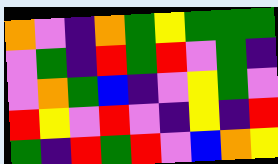[["orange", "violet", "indigo", "orange", "green", "yellow", "green", "green", "green"], ["violet", "green", "indigo", "red", "green", "red", "violet", "green", "indigo"], ["violet", "orange", "green", "blue", "indigo", "violet", "yellow", "green", "violet"], ["red", "yellow", "violet", "red", "violet", "indigo", "yellow", "indigo", "red"], ["green", "indigo", "red", "green", "red", "violet", "blue", "orange", "yellow"]]